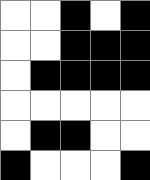[["white", "white", "black", "white", "black"], ["white", "white", "black", "black", "black"], ["white", "black", "black", "black", "black"], ["white", "white", "white", "white", "white"], ["white", "black", "black", "white", "white"], ["black", "white", "white", "white", "black"]]